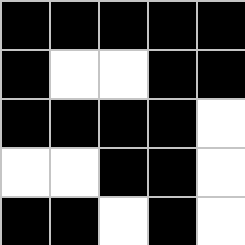[["black", "black", "black", "black", "black"], ["black", "white", "white", "black", "black"], ["black", "black", "black", "black", "white"], ["white", "white", "black", "black", "white"], ["black", "black", "white", "black", "white"]]